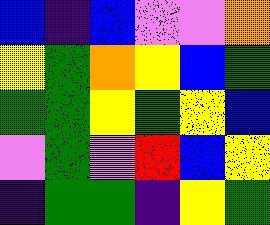[["blue", "indigo", "blue", "violet", "violet", "orange"], ["yellow", "green", "orange", "yellow", "blue", "green"], ["green", "green", "yellow", "green", "yellow", "blue"], ["violet", "green", "violet", "red", "blue", "yellow"], ["indigo", "green", "green", "indigo", "yellow", "green"]]